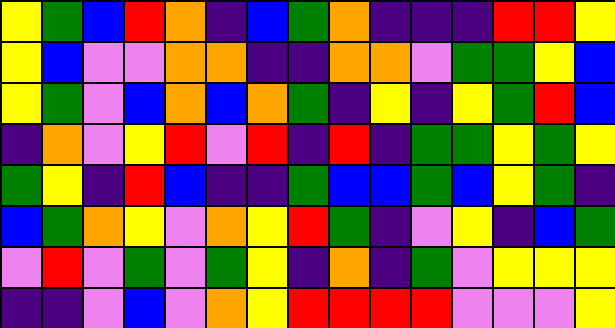[["yellow", "green", "blue", "red", "orange", "indigo", "blue", "green", "orange", "indigo", "indigo", "indigo", "red", "red", "yellow"], ["yellow", "blue", "violet", "violet", "orange", "orange", "indigo", "indigo", "orange", "orange", "violet", "green", "green", "yellow", "blue"], ["yellow", "green", "violet", "blue", "orange", "blue", "orange", "green", "indigo", "yellow", "indigo", "yellow", "green", "red", "blue"], ["indigo", "orange", "violet", "yellow", "red", "violet", "red", "indigo", "red", "indigo", "green", "green", "yellow", "green", "yellow"], ["green", "yellow", "indigo", "red", "blue", "indigo", "indigo", "green", "blue", "blue", "green", "blue", "yellow", "green", "indigo"], ["blue", "green", "orange", "yellow", "violet", "orange", "yellow", "red", "green", "indigo", "violet", "yellow", "indigo", "blue", "green"], ["violet", "red", "violet", "green", "violet", "green", "yellow", "indigo", "orange", "indigo", "green", "violet", "yellow", "yellow", "yellow"], ["indigo", "indigo", "violet", "blue", "violet", "orange", "yellow", "red", "red", "red", "red", "violet", "violet", "violet", "yellow"]]